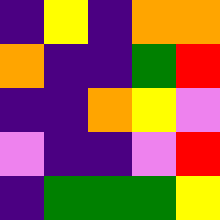[["indigo", "yellow", "indigo", "orange", "orange"], ["orange", "indigo", "indigo", "green", "red"], ["indigo", "indigo", "orange", "yellow", "violet"], ["violet", "indigo", "indigo", "violet", "red"], ["indigo", "green", "green", "green", "yellow"]]